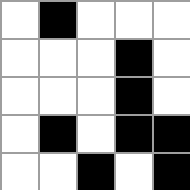[["white", "black", "white", "white", "white"], ["white", "white", "white", "black", "white"], ["white", "white", "white", "black", "white"], ["white", "black", "white", "black", "black"], ["white", "white", "black", "white", "black"]]